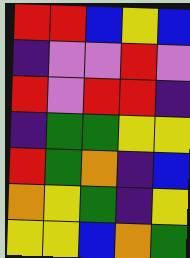[["red", "red", "blue", "yellow", "blue"], ["indigo", "violet", "violet", "red", "violet"], ["red", "violet", "red", "red", "indigo"], ["indigo", "green", "green", "yellow", "yellow"], ["red", "green", "orange", "indigo", "blue"], ["orange", "yellow", "green", "indigo", "yellow"], ["yellow", "yellow", "blue", "orange", "green"]]